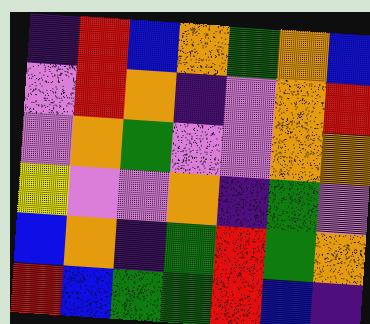[["indigo", "red", "blue", "orange", "green", "orange", "blue"], ["violet", "red", "orange", "indigo", "violet", "orange", "red"], ["violet", "orange", "green", "violet", "violet", "orange", "orange"], ["yellow", "violet", "violet", "orange", "indigo", "green", "violet"], ["blue", "orange", "indigo", "green", "red", "green", "orange"], ["red", "blue", "green", "green", "red", "blue", "indigo"]]